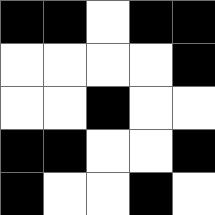[["black", "black", "white", "black", "black"], ["white", "white", "white", "white", "black"], ["white", "white", "black", "white", "white"], ["black", "black", "white", "white", "black"], ["black", "white", "white", "black", "white"]]